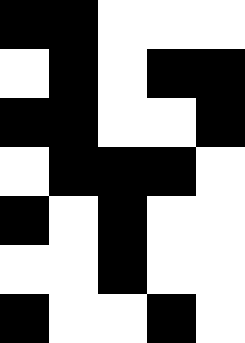[["black", "black", "white", "white", "white"], ["white", "black", "white", "black", "black"], ["black", "black", "white", "white", "black"], ["white", "black", "black", "black", "white"], ["black", "white", "black", "white", "white"], ["white", "white", "black", "white", "white"], ["black", "white", "white", "black", "white"]]